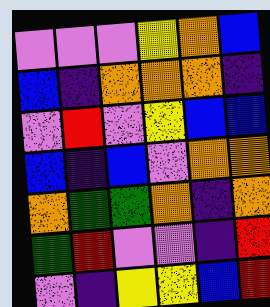[["violet", "violet", "violet", "yellow", "orange", "blue"], ["blue", "indigo", "orange", "orange", "orange", "indigo"], ["violet", "red", "violet", "yellow", "blue", "blue"], ["blue", "indigo", "blue", "violet", "orange", "orange"], ["orange", "green", "green", "orange", "indigo", "orange"], ["green", "red", "violet", "violet", "indigo", "red"], ["violet", "indigo", "yellow", "yellow", "blue", "red"]]